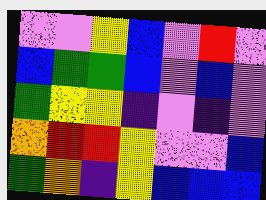[["violet", "violet", "yellow", "blue", "violet", "red", "violet"], ["blue", "green", "green", "blue", "violet", "blue", "violet"], ["green", "yellow", "yellow", "indigo", "violet", "indigo", "violet"], ["orange", "red", "red", "yellow", "violet", "violet", "blue"], ["green", "orange", "indigo", "yellow", "blue", "blue", "blue"]]